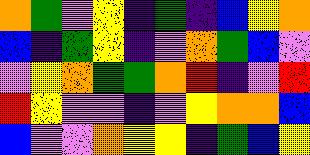[["orange", "green", "violet", "yellow", "indigo", "green", "indigo", "blue", "yellow", "orange"], ["blue", "indigo", "green", "yellow", "indigo", "violet", "orange", "green", "blue", "violet"], ["violet", "yellow", "orange", "green", "green", "orange", "red", "indigo", "violet", "red"], ["red", "yellow", "violet", "violet", "indigo", "violet", "yellow", "orange", "orange", "blue"], ["blue", "violet", "violet", "orange", "yellow", "yellow", "indigo", "green", "blue", "yellow"]]